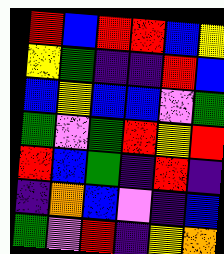[["red", "blue", "red", "red", "blue", "yellow"], ["yellow", "green", "indigo", "indigo", "red", "blue"], ["blue", "yellow", "blue", "blue", "violet", "green"], ["green", "violet", "green", "red", "yellow", "red"], ["red", "blue", "green", "indigo", "red", "indigo"], ["indigo", "orange", "blue", "violet", "indigo", "blue"], ["green", "violet", "red", "indigo", "yellow", "orange"]]